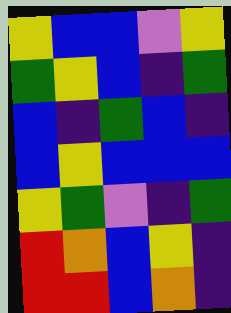[["yellow", "blue", "blue", "violet", "yellow"], ["green", "yellow", "blue", "indigo", "green"], ["blue", "indigo", "green", "blue", "indigo"], ["blue", "yellow", "blue", "blue", "blue"], ["yellow", "green", "violet", "indigo", "green"], ["red", "orange", "blue", "yellow", "indigo"], ["red", "red", "blue", "orange", "indigo"]]